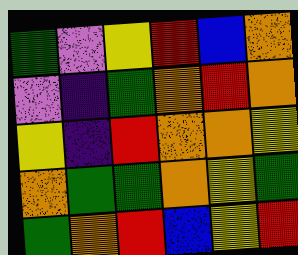[["green", "violet", "yellow", "red", "blue", "orange"], ["violet", "indigo", "green", "orange", "red", "orange"], ["yellow", "indigo", "red", "orange", "orange", "yellow"], ["orange", "green", "green", "orange", "yellow", "green"], ["green", "orange", "red", "blue", "yellow", "red"]]